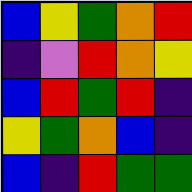[["blue", "yellow", "green", "orange", "red"], ["indigo", "violet", "red", "orange", "yellow"], ["blue", "red", "green", "red", "indigo"], ["yellow", "green", "orange", "blue", "indigo"], ["blue", "indigo", "red", "green", "green"]]